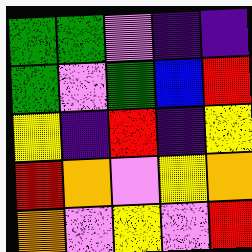[["green", "green", "violet", "indigo", "indigo"], ["green", "violet", "green", "blue", "red"], ["yellow", "indigo", "red", "indigo", "yellow"], ["red", "orange", "violet", "yellow", "orange"], ["orange", "violet", "yellow", "violet", "red"]]